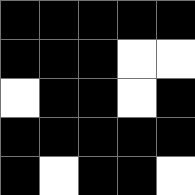[["black", "black", "black", "black", "black"], ["black", "black", "black", "white", "white"], ["white", "black", "black", "white", "black"], ["black", "black", "black", "black", "black"], ["black", "white", "black", "black", "white"]]